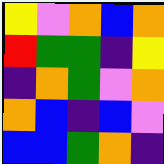[["yellow", "violet", "orange", "blue", "orange"], ["red", "green", "green", "indigo", "yellow"], ["indigo", "orange", "green", "violet", "orange"], ["orange", "blue", "indigo", "blue", "violet"], ["blue", "blue", "green", "orange", "indigo"]]